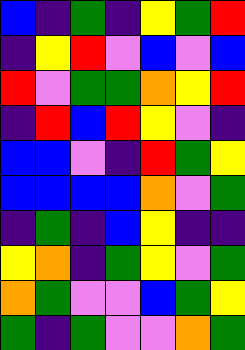[["blue", "indigo", "green", "indigo", "yellow", "green", "red"], ["indigo", "yellow", "red", "violet", "blue", "violet", "blue"], ["red", "violet", "green", "green", "orange", "yellow", "red"], ["indigo", "red", "blue", "red", "yellow", "violet", "indigo"], ["blue", "blue", "violet", "indigo", "red", "green", "yellow"], ["blue", "blue", "blue", "blue", "orange", "violet", "green"], ["indigo", "green", "indigo", "blue", "yellow", "indigo", "indigo"], ["yellow", "orange", "indigo", "green", "yellow", "violet", "green"], ["orange", "green", "violet", "violet", "blue", "green", "yellow"], ["green", "indigo", "green", "violet", "violet", "orange", "green"]]